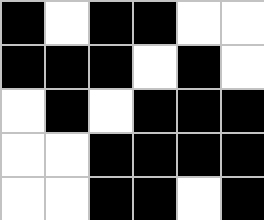[["black", "white", "black", "black", "white", "white"], ["black", "black", "black", "white", "black", "white"], ["white", "black", "white", "black", "black", "black"], ["white", "white", "black", "black", "black", "black"], ["white", "white", "black", "black", "white", "black"]]